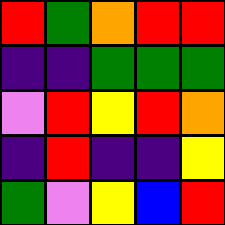[["red", "green", "orange", "red", "red"], ["indigo", "indigo", "green", "green", "green"], ["violet", "red", "yellow", "red", "orange"], ["indigo", "red", "indigo", "indigo", "yellow"], ["green", "violet", "yellow", "blue", "red"]]